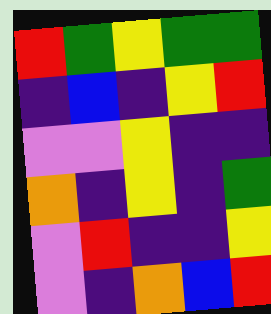[["red", "green", "yellow", "green", "green"], ["indigo", "blue", "indigo", "yellow", "red"], ["violet", "violet", "yellow", "indigo", "indigo"], ["orange", "indigo", "yellow", "indigo", "green"], ["violet", "red", "indigo", "indigo", "yellow"], ["violet", "indigo", "orange", "blue", "red"]]